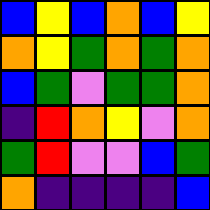[["blue", "yellow", "blue", "orange", "blue", "yellow"], ["orange", "yellow", "green", "orange", "green", "orange"], ["blue", "green", "violet", "green", "green", "orange"], ["indigo", "red", "orange", "yellow", "violet", "orange"], ["green", "red", "violet", "violet", "blue", "green"], ["orange", "indigo", "indigo", "indigo", "indigo", "blue"]]